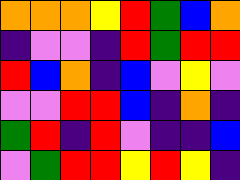[["orange", "orange", "orange", "yellow", "red", "green", "blue", "orange"], ["indigo", "violet", "violet", "indigo", "red", "green", "red", "red"], ["red", "blue", "orange", "indigo", "blue", "violet", "yellow", "violet"], ["violet", "violet", "red", "red", "blue", "indigo", "orange", "indigo"], ["green", "red", "indigo", "red", "violet", "indigo", "indigo", "blue"], ["violet", "green", "red", "red", "yellow", "red", "yellow", "indigo"]]